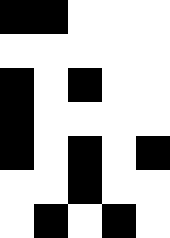[["black", "black", "white", "white", "white"], ["white", "white", "white", "white", "white"], ["black", "white", "black", "white", "white"], ["black", "white", "white", "white", "white"], ["black", "white", "black", "white", "black"], ["white", "white", "black", "white", "white"], ["white", "black", "white", "black", "white"]]